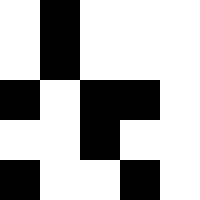[["white", "black", "white", "white", "white"], ["white", "black", "white", "white", "white"], ["black", "white", "black", "black", "white"], ["white", "white", "black", "white", "white"], ["black", "white", "white", "black", "white"]]